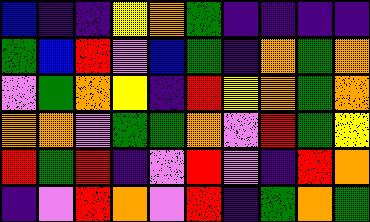[["blue", "indigo", "indigo", "yellow", "orange", "green", "indigo", "indigo", "indigo", "indigo"], ["green", "blue", "red", "violet", "blue", "green", "indigo", "orange", "green", "orange"], ["violet", "green", "orange", "yellow", "indigo", "red", "yellow", "orange", "green", "orange"], ["orange", "orange", "violet", "green", "green", "orange", "violet", "red", "green", "yellow"], ["red", "green", "red", "indigo", "violet", "red", "violet", "indigo", "red", "orange"], ["indigo", "violet", "red", "orange", "violet", "red", "indigo", "green", "orange", "green"]]